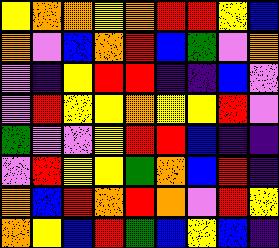[["yellow", "orange", "orange", "yellow", "orange", "red", "red", "yellow", "blue"], ["orange", "violet", "blue", "orange", "red", "blue", "green", "violet", "orange"], ["violet", "indigo", "yellow", "red", "red", "indigo", "indigo", "blue", "violet"], ["violet", "red", "yellow", "yellow", "orange", "yellow", "yellow", "red", "violet"], ["green", "violet", "violet", "yellow", "red", "red", "blue", "indigo", "indigo"], ["violet", "red", "yellow", "yellow", "green", "orange", "blue", "red", "indigo"], ["orange", "blue", "red", "orange", "red", "orange", "violet", "red", "yellow"], ["orange", "yellow", "blue", "red", "green", "blue", "yellow", "blue", "indigo"]]